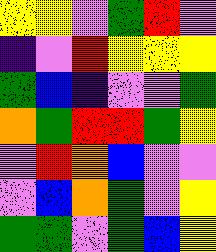[["yellow", "yellow", "violet", "green", "red", "violet"], ["indigo", "violet", "red", "yellow", "yellow", "yellow"], ["green", "blue", "indigo", "violet", "violet", "green"], ["orange", "green", "red", "red", "green", "yellow"], ["violet", "red", "orange", "blue", "violet", "violet"], ["violet", "blue", "orange", "green", "violet", "yellow"], ["green", "green", "violet", "green", "blue", "yellow"]]